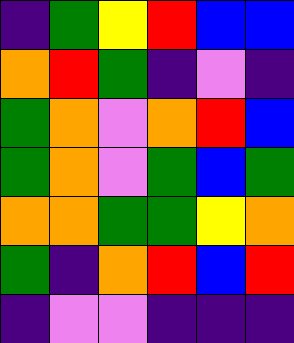[["indigo", "green", "yellow", "red", "blue", "blue"], ["orange", "red", "green", "indigo", "violet", "indigo"], ["green", "orange", "violet", "orange", "red", "blue"], ["green", "orange", "violet", "green", "blue", "green"], ["orange", "orange", "green", "green", "yellow", "orange"], ["green", "indigo", "orange", "red", "blue", "red"], ["indigo", "violet", "violet", "indigo", "indigo", "indigo"]]